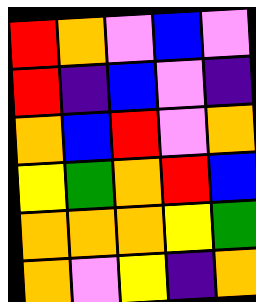[["red", "orange", "violet", "blue", "violet"], ["red", "indigo", "blue", "violet", "indigo"], ["orange", "blue", "red", "violet", "orange"], ["yellow", "green", "orange", "red", "blue"], ["orange", "orange", "orange", "yellow", "green"], ["orange", "violet", "yellow", "indigo", "orange"]]